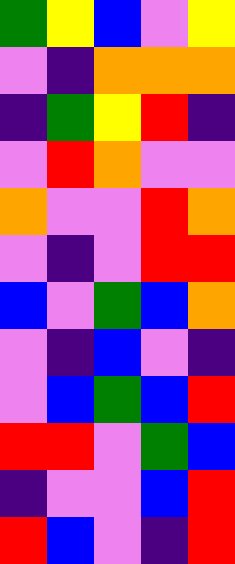[["green", "yellow", "blue", "violet", "yellow"], ["violet", "indigo", "orange", "orange", "orange"], ["indigo", "green", "yellow", "red", "indigo"], ["violet", "red", "orange", "violet", "violet"], ["orange", "violet", "violet", "red", "orange"], ["violet", "indigo", "violet", "red", "red"], ["blue", "violet", "green", "blue", "orange"], ["violet", "indigo", "blue", "violet", "indigo"], ["violet", "blue", "green", "blue", "red"], ["red", "red", "violet", "green", "blue"], ["indigo", "violet", "violet", "blue", "red"], ["red", "blue", "violet", "indigo", "red"]]